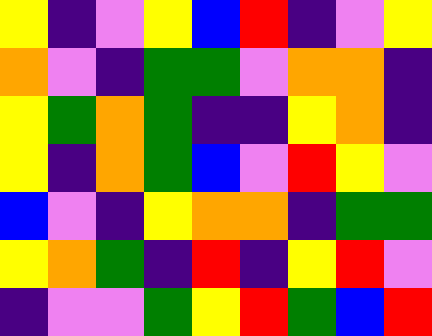[["yellow", "indigo", "violet", "yellow", "blue", "red", "indigo", "violet", "yellow"], ["orange", "violet", "indigo", "green", "green", "violet", "orange", "orange", "indigo"], ["yellow", "green", "orange", "green", "indigo", "indigo", "yellow", "orange", "indigo"], ["yellow", "indigo", "orange", "green", "blue", "violet", "red", "yellow", "violet"], ["blue", "violet", "indigo", "yellow", "orange", "orange", "indigo", "green", "green"], ["yellow", "orange", "green", "indigo", "red", "indigo", "yellow", "red", "violet"], ["indigo", "violet", "violet", "green", "yellow", "red", "green", "blue", "red"]]